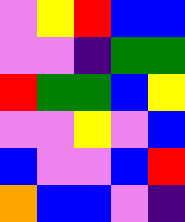[["violet", "yellow", "red", "blue", "blue"], ["violet", "violet", "indigo", "green", "green"], ["red", "green", "green", "blue", "yellow"], ["violet", "violet", "yellow", "violet", "blue"], ["blue", "violet", "violet", "blue", "red"], ["orange", "blue", "blue", "violet", "indigo"]]